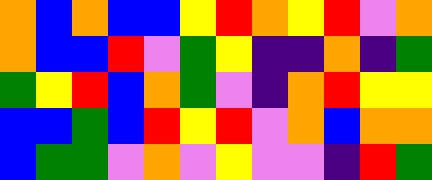[["orange", "blue", "orange", "blue", "blue", "yellow", "red", "orange", "yellow", "red", "violet", "orange"], ["orange", "blue", "blue", "red", "violet", "green", "yellow", "indigo", "indigo", "orange", "indigo", "green"], ["green", "yellow", "red", "blue", "orange", "green", "violet", "indigo", "orange", "red", "yellow", "yellow"], ["blue", "blue", "green", "blue", "red", "yellow", "red", "violet", "orange", "blue", "orange", "orange"], ["blue", "green", "green", "violet", "orange", "violet", "yellow", "violet", "violet", "indigo", "red", "green"]]